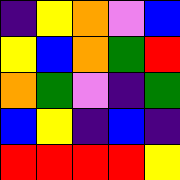[["indigo", "yellow", "orange", "violet", "blue"], ["yellow", "blue", "orange", "green", "red"], ["orange", "green", "violet", "indigo", "green"], ["blue", "yellow", "indigo", "blue", "indigo"], ["red", "red", "red", "red", "yellow"]]